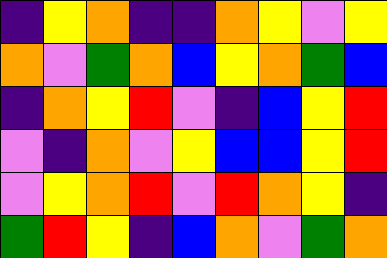[["indigo", "yellow", "orange", "indigo", "indigo", "orange", "yellow", "violet", "yellow"], ["orange", "violet", "green", "orange", "blue", "yellow", "orange", "green", "blue"], ["indigo", "orange", "yellow", "red", "violet", "indigo", "blue", "yellow", "red"], ["violet", "indigo", "orange", "violet", "yellow", "blue", "blue", "yellow", "red"], ["violet", "yellow", "orange", "red", "violet", "red", "orange", "yellow", "indigo"], ["green", "red", "yellow", "indigo", "blue", "orange", "violet", "green", "orange"]]